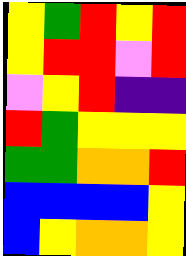[["yellow", "green", "red", "yellow", "red"], ["yellow", "red", "red", "violet", "red"], ["violet", "yellow", "red", "indigo", "indigo"], ["red", "green", "yellow", "yellow", "yellow"], ["green", "green", "orange", "orange", "red"], ["blue", "blue", "blue", "blue", "yellow"], ["blue", "yellow", "orange", "orange", "yellow"]]